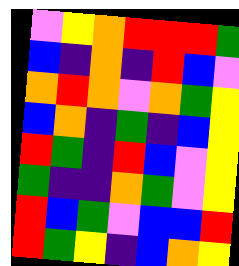[["violet", "yellow", "orange", "red", "red", "red", "green"], ["blue", "indigo", "orange", "indigo", "red", "blue", "violet"], ["orange", "red", "orange", "violet", "orange", "green", "yellow"], ["blue", "orange", "indigo", "green", "indigo", "blue", "yellow"], ["red", "green", "indigo", "red", "blue", "violet", "yellow"], ["green", "indigo", "indigo", "orange", "green", "violet", "yellow"], ["red", "blue", "green", "violet", "blue", "blue", "red"], ["red", "green", "yellow", "indigo", "blue", "orange", "yellow"]]